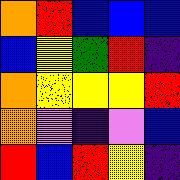[["orange", "red", "blue", "blue", "blue"], ["blue", "yellow", "green", "red", "indigo"], ["orange", "yellow", "yellow", "yellow", "red"], ["orange", "violet", "indigo", "violet", "blue"], ["red", "blue", "red", "yellow", "indigo"]]